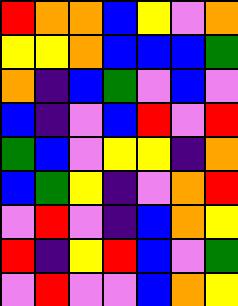[["red", "orange", "orange", "blue", "yellow", "violet", "orange"], ["yellow", "yellow", "orange", "blue", "blue", "blue", "green"], ["orange", "indigo", "blue", "green", "violet", "blue", "violet"], ["blue", "indigo", "violet", "blue", "red", "violet", "red"], ["green", "blue", "violet", "yellow", "yellow", "indigo", "orange"], ["blue", "green", "yellow", "indigo", "violet", "orange", "red"], ["violet", "red", "violet", "indigo", "blue", "orange", "yellow"], ["red", "indigo", "yellow", "red", "blue", "violet", "green"], ["violet", "red", "violet", "violet", "blue", "orange", "yellow"]]